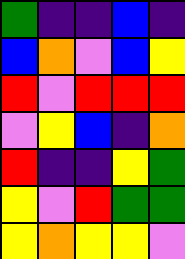[["green", "indigo", "indigo", "blue", "indigo"], ["blue", "orange", "violet", "blue", "yellow"], ["red", "violet", "red", "red", "red"], ["violet", "yellow", "blue", "indigo", "orange"], ["red", "indigo", "indigo", "yellow", "green"], ["yellow", "violet", "red", "green", "green"], ["yellow", "orange", "yellow", "yellow", "violet"]]